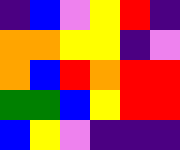[["indigo", "blue", "violet", "yellow", "red", "indigo"], ["orange", "orange", "yellow", "yellow", "indigo", "violet"], ["orange", "blue", "red", "orange", "red", "red"], ["green", "green", "blue", "yellow", "red", "red"], ["blue", "yellow", "violet", "indigo", "indigo", "indigo"]]